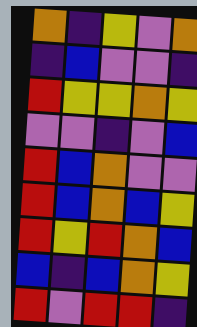[["orange", "indigo", "yellow", "violet", "orange"], ["indigo", "blue", "violet", "violet", "indigo"], ["red", "yellow", "yellow", "orange", "yellow"], ["violet", "violet", "indigo", "violet", "blue"], ["red", "blue", "orange", "violet", "violet"], ["red", "blue", "orange", "blue", "yellow"], ["red", "yellow", "red", "orange", "blue"], ["blue", "indigo", "blue", "orange", "yellow"], ["red", "violet", "red", "red", "indigo"]]